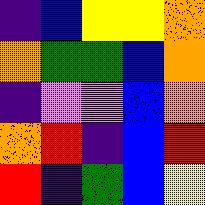[["indigo", "blue", "yellow", "yellow", "orange"], ["orange", "green", "green", "blue", "orange"], ["indigo", "violet", "violet", "blue", "orange"], ["orange", "red", "indigo", "blue", "red"], ["red", "indigo", "green", "blue", "yellow"]]